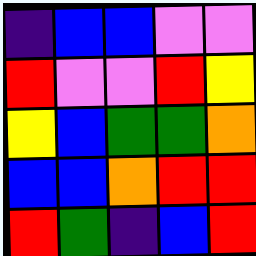[["indigo", "blue", "blue", "violet", "violet"], ["red", "violet", "violet", "red", "yellow"], ["yellow", "blue", "green", "green", "orange"], ["blue", "blue", "orange", "red", "red"], ["red", "green", "indigo", "blue", "red"]]